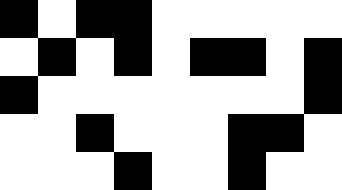[["black", "white", "black", "black", "white", "white", "white", "white", "white"], ["white", "black", "white", "black", "white", "black", "black", "white", "black"], ["black", "white", "white", "white", "white", "white", "white", "white", "black"], ["white", "white", "black", "white", "white", "white", "black", "black", "white"], ["white", "white", "white", "black", "white", "white", "black", "white", "white"]]